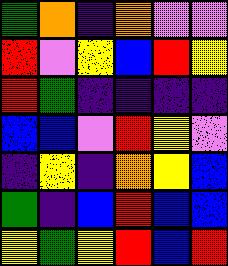[["green", "orange", "indigo", "orange", "violet", "violet"], ["red", "violet", "yellow", "blue", "red", "yellow"], ["red", "green", "indigo", "indigo", "indigo", "indigo"], ["blue", "blue", "violet", "red", "yellow", "violet"], ["indigo", "yellow", "indigo", "orange", "yellow", "blue"], ["green", "indigo", "blue", "red", "blue", "blue"], ["yellow", "green", "yellow", "red", "blue", "red"]]